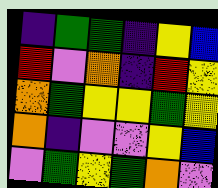[["indigo", "green", "green", "indigo", "yellow", "blue"], ["red", "violet", "orange", "indigo", "red", "yellow"], ["orange", "green", "yellow", "yellow", "green", "yellow"], ["orange", "indigo", "violet", "violet", "yellow", "blue"], ["violet", "green", "yellow", "green", "orange", "violet"]]